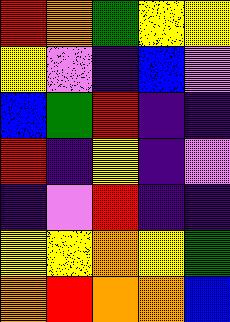[["red", "orange", "green", "yellow", "yellow"], ["yellow", "violet", "indigo", "blue", "violet"], ["blue", "green", "red", "indigo", "indigo"], ["red", "indigo", "yellow", "indigo", "violet"], ["indigo", "violet", "red", "indigo", "indigo"], ["yellow", "yellow", "orange", "yellow", "green"], ["orange", "red", "orange", "orange", "blue"]]